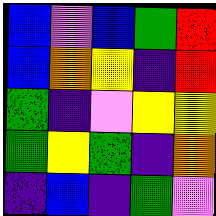[["blue", "violet", "blue", "green", "red"], ["blue", "orange", "yellow", "indigo", "red"], ["green", "indigo", "violet", "yellow", "yellow"], ["green", "yellow", "green", "indigo", "orange"], ["indigo", "blue", "indigo", "green", "violet"]]